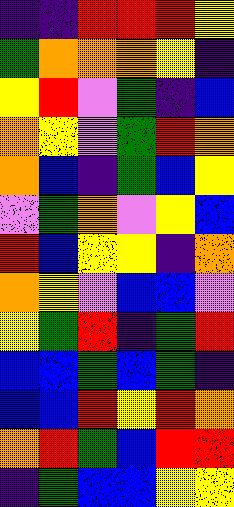[["indigo", "indigo", "red", "red", "red", "yellow"], ["green", "orange", "orange", "orange", "yellow", "indigo"], ["yellow", "red", "violet", "green", "indigo", "blue"], ["orange", "yellow", "violet", "green", "red", "orange"], ["orange", "blue", "indigo", "green", "blue", "yellow"], ["violet", "green", "orange", "violet", "yellow", "blue"], ["red", "blue", "yellow", "yellow", "indigo", "orange"], ["orange", "yellow", "violet", "blue", "blue", "violet"], ["yellow", "green", "red", "indigo", "green", "red"], ["blue", "blue", "green", "blue", "green", "indigo"], ["blue", "blue", "red", "yellow", "red", "orange"], ["orange", "red", "green", "blue", "red", "red"], ["indigo", "green", "blue", "blue", "yellow", "yellow"]]